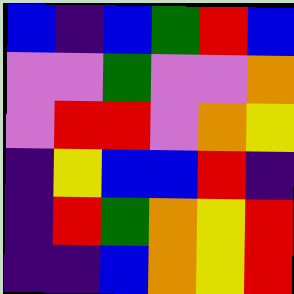[["blue", "indigo", "blue", "green", "red", "blue"], ["violet", "violet", "green", "violet", "violet", "orange"], ["violet", "red", "red", "violet", "orange", "yellow"], ["indigo", "yellow", "blue", "blue", "red", "indigo"], ["indigo", "red", "green", "orange", "yellow", "red"], ["indigo", "indigo", "blue", "orange", "yellow", "red"]]